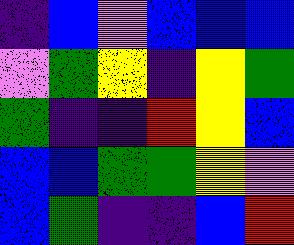[["indigo", "blue", "violet", "blue", "blue", "blue"], ["violet", "green", "yellow", "indigo", "yellow", "green"], ["green", "indigo", "indigo", "red", "yellow", "blue"], ["blue", "blue", "green", "green", "yellow", "violet"], ["blue", "green", "indigo", "indigo", "blue", "red"]]